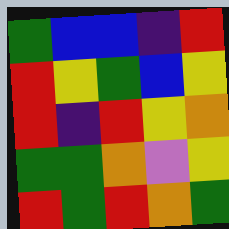[["green", "blue", "blue", "indigo", "red"], ["red", "yellow", "green", "blue", "yellow"], ["red", "indigo", "red", "yellow", "orange"], ["green", "green", "orange", "violet", "yellow"], ["red", "green", "red", "orange", "green"]]